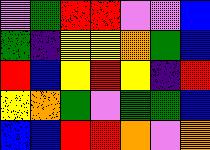[["violet", "green", "red", "red", "violet", "violet", "blue"], ["green", "indigo", "yellow", "yellow", "orange", "green", "blue"], ["red", "blue", "yellow", "red", "yellow", "indigo", "red"], ["yellow", "orange", "green", "violet", "green", "green", "blue"], ["blue", "blue", "red", "red", "orange", "violet", "orange"]]